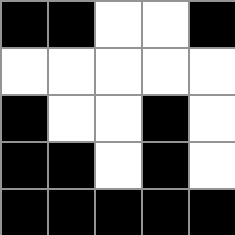[["black", "black", "white", "white", "black"], ["white", "white", "white", "white", "white"], ["black", "white", "white", "black", "white"], ["black", "black", "white", "black", "white"], ["black", "black", "black", "black", "black"]]